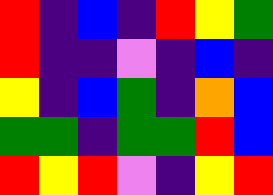[["red", "indigo", "blue", "indigo", "red", "yellow", "green"], ["red", "indigo", "indigo", "violet", "indigo", "blue", "indigo"], ["yellow", "indigo", "blue", "green", "indigo", "orange", "blue"], ["green", "green", "indigo", "green", "green", "red", "blue"], ["red", "yellow", "red", "violet", "indigo", "yellow", "red"]]